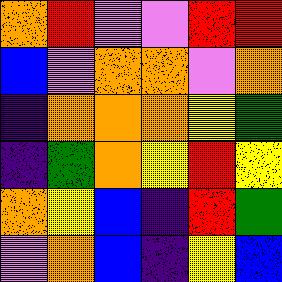[["orange", "red", "violet", "violet", "red", "red"], ["blue", "violet", "orange", "orange", "violet", "orange"], ["indigo", "orange", "orange", "orange", "yellow", "green"], ["indigo", "green", "orange", "yellow", "red", "yellow"], ["orange", "yellow", "blue", "indigo", "red", "green"], ["violet", "orange", "blue", "indigo", "yellow", "blue"]]